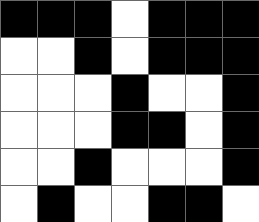[["black", "black", "black", "white", "black", "black", "black"], ["white", "white", "black", "white", "black", "black", "black"], ["white", "white", "white", "black", "white", "white", "black"], ["white", "white", "white", "black", "black", "white", "black"], ["white", "white", "black", "white", "white", "white", "black"], ["white", "black", "white", "white", "black", "black", "white"]]